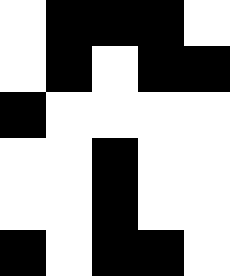[["white", "black", "black", "black", "white"], ["white", "black", "white", "black", "black"], ["black", "white", "white", "white", "white"], ["white", "white", "black", "white", "white"], ["white", "white", "black", "white", "white"], ["black", "white", "black", "black", "white"]]